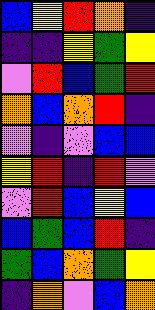[["blue", "yellow", "red", "orange", "indigo"], ["indigo", "indigo", "yellow", "green", "yellow"], ["violet", "red", "blue", "green", "red"], ["orange", "blue", "orange", "red", "indigo"], ["violet", "indigo", "violet", "blue", "blue"], ["yellow", "red", "indigo", "red", "violet"], ["violet", "red", "blue", "yellow", "blue"], ["blue", "green", "blue", "red", "indigo"], ["green", "blue", "orange", "green", "yellow"], ["indigo", "orange", "violet", "blue", "orange"]]